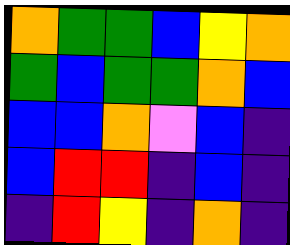[["orange", "green", "green", "blue", "yellow", "orange"], ["green", "blue", "green", "green", "orange", "blue"], ["blue", "blue", "orange", "violet", "blue", "indigo"], ["blue", "red", "red", "indigo", "blue", "indigo"], ["indigo", "red", "yellow", "indigo", "orange", "indigo"]]